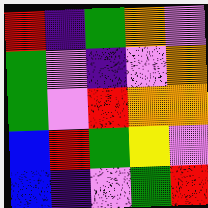[["red", "indigo", "green", "orange", "violet"], ["green", "violet", "indigo", "violet", "orange"], ["green", "violet", "red", "orange", "orange"], ["blue", "red", "green", "yellow", "violet"], ["blue", "indigo", "violet", "green", "red"]]